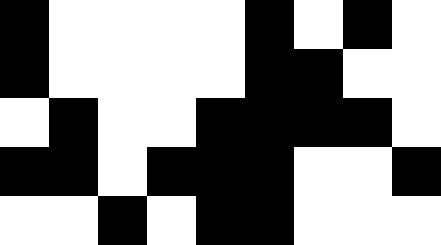[["black", "white", "white", "white", "white", "black", "white", "black", "white"], ["black", "white", "white", "white", "white", "black", "black", "white", "white"], ["white", "black", "white", "white", "black", "black", "black", "black", "white"], ["black", "black", "white", "black", "black", "black", "white", "white", "black"], ["white", "white", "black", "white", "black", "black", "white", "white", "white"]]